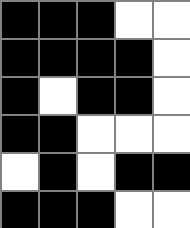[["black", "black", "black", "white", "white"], ["black", "black", "black", "black", "white"], ["black", "white", "black", "black", "white"], ["black", "black", "white", "white", "white"], ["white", "black", "white", "black", "black"], ["black", "black", "black", "white", "white"]]